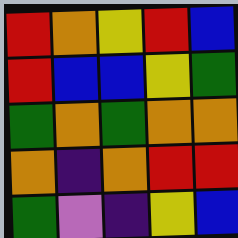[["red", "orange", "yellow", "red", "blue"], ["red", "blue", "blue", "yellow", "green"], ["green", "orange", "green", "orange", "orange"], ["orange", "indigo", "orange", "red", "red"], ["green", "violet", "indigo", "yellow", "blue"]]